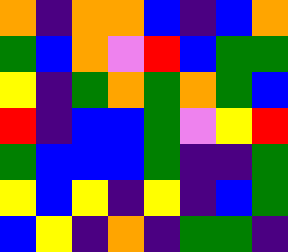[["orange", "indigo", "orange", "orange", "blue", "indigo", "blue", "orange"], ["green", "blue", "orange", "violet", "red", "blue", "green", "green"], ["yellow", "indigo", "green", "orange", "green", "orange", "green", "blue"], ["red", "indigo", "blue", "blue", "green", "violet", "yellow", "red"], ["green", "blue", "blue", "blue", "green", "indigo", "indigo", "green"], ["yellow", "blue", "yellow", "indigo", "yellow", "indigo", "blue", "green"], ["blue", "yellow", "indigo", "orange", "indigo", "green", "green", "indigo"]]